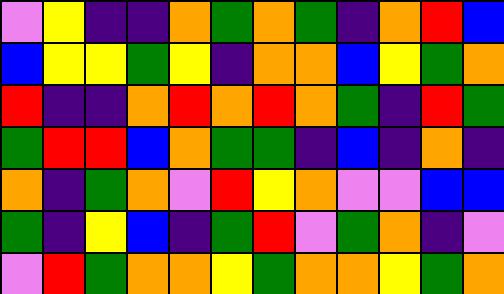[["violet", "yellow", "indigo", "indigo", "orange", "green", "orange", "green", "indigo", "orange", "red", "blue"], ["blue", "yellow", "yellow", "green", "yellow", "indigo", "orange", "orange", "blue", "yellow", "green", "orange"], ["red", "indigo", "indigo", "orange", "red", "orange", "red", "orange", "green", "indigo", "red", "green"], ["green", "red", "red", "blue", "orange", "green", "green", "indigo", "blue", "indigo", "orange", "indigo"], ["orange", "indigo", "green", "orange", "violet", "red", "yellow", "orange", "violet", "violet", "blue", "blue"], ["green", "indigo", "yellow", "blue", "indigo", "green", "red", "violet", "green", "orange", "indigo", "violet"], ["violet", "red", "green", "orange", "orange", "yellow", "green", "orange", "orange", "yellow", "green", "orange"]]